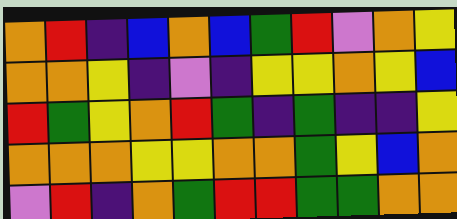[["orange", "red", "indigo", "blue", "orange", "blue", "green", "red", "violet", "orange", "yellow"], ["orange", "orange", "yellow", "indigo", "violet", "indigo", "yellow", "yellow", "orange", "yellow", "blue"], ["red", "green", "yellow", "orange", "red", "green", "indigo", "green", "indigo", "indigo", "yellow"], ["orange", "orange", "orange", "yellow", "yellow", "orange", "orange", "green", "yellow", "blue", "orange"], ["violet", "red", "indigo", "orange", "green", "red", "red", "green", "green", "orange", "orange"]]